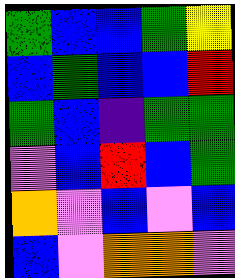[["green", "blue", "blue", "green", "yellow"], ["blue", "green", "blue", "blue", "red"], ["green", "blue", "indigo", "green", "green"], ["violet", "blue", "red", "blue", "green"], ["orange", "violet", "blue", "violet", "blue"], ["blue", "violet", "orange", "orange", "violet"]]